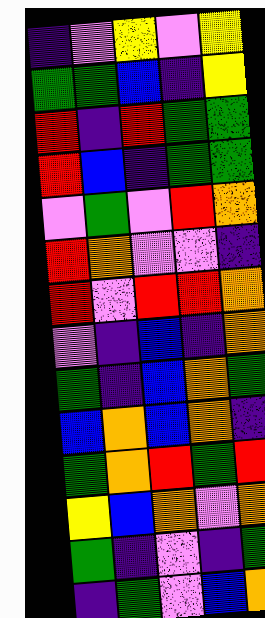[["indigo", "violet", "yellow", "violet", "yellow"], ["green", "green", "blue", "indigo", "yellow"], ["red", "indigo", "red", "green", "green"], ["red", "blue", "indigo", "green", "green"], ["violet", "green", "violet", "red", "orange"], ["red", "orange", "violet", "violet", "indigo"], ["red", "violet", "red", "red", "orange"], ["violet", "indigo", "blue", "indigo", "orange"], ["green", "indigo", "blue", "orange", "green"], ["blue", "orange", "blue", "orange", "indigo"], ["green", "orange", "red", "green", "red"], ["yellow", "blue", "orange", "violet", "orange"], ["green", "indigo", "violet", "indigo", "green"], ["indigo", "green", "violet", "blue", "orange"]]